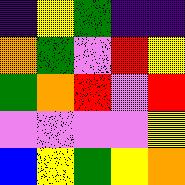[["indigo", "yellow", "green", "indigo", "indigo"], ["orange", "green", "violet", "red", "yellow"], ["green", "orange", "red", "violet", "red"], ["violet", "violet", "violet", "violet", "yellow"], ["blue", "yellow", "green", "yellow", "orange"]]